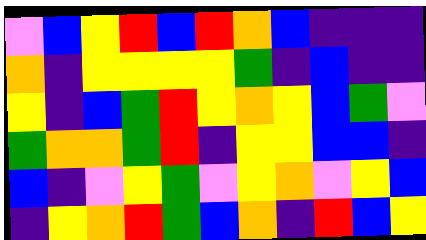[["violet", "blue", "yellow", "red", "blue", "red", "orange", "blue", "indigo", "indigo", "indigo"], ["orange", "indigo", "yellow", "yellow", "yellow", "yellow", "green", "indigo", "blue", "indigo", "indigo"], ["yellow", "indigo", "blue", "green", "red", "yellow", "orange", "yellow", "blue", "green", "violet"], ["green", "orange", "orange", "green", "red", "indigo", "yellow", "yellow", "blue", "blue", "indigo"], ["blue", "indigo", "violet", "yellow", "green", "violet", "yellow", "orange", "violet", "yellow", "blue"], ["indigo", "yellow", "orange", "red", "green", "blue", "orange", "indigo", "red", "blue", "yellow"]]